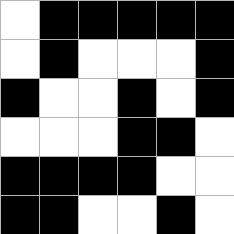[["white", "black", "black", "black", "black", "black"], ["white", "black", "white", "white", "white", "black"], ["black", "white", "white", "black", "white", "black"], ["white", "white", "white", "black", "black", "white"], ["black", "black", "black", "black", "white", "white"], ["black", "black", "white", "white", "black", "white"]]